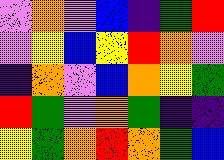[["violet", "orange", "violet", "blue", "indigo", "green", "red"], ["violet", "yellow", "blue", "yellow", "red", "orange", "violet"], ["indigo", "orange", "violet", "blue", "orange", "yellow", "green"], ["red", "green", "violet", "orange", "green", "indigo", "indigo"], ["yellow", "green", "orange", "red", "orange", "green", "blue"]]